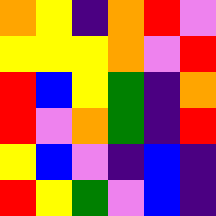[["orange", "yellow", "indigo", "orange", "red", "violet"], ["yellow", "yellow", "yellow", "orange", "violet", "red"], ["red", "blue", "yellow", "green", "indigo", "orange"], ["red", "violet", "orange", "green", "indigo", "red"], ["yellow", "blue", "violet", "indigo", "blue", "indigo"], ["red", "yellow", "green", "violet", "blue", "indigo"]]